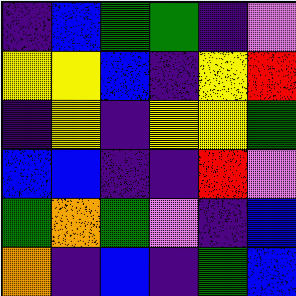[["indigo", "blue", "green", "green", "indigo", "violet"], ["yellow", "yellow", "blue", "indigo", "yellow", "red"], ["indigo", "yellow", "indigo", "yellow", "yellow", "green"], ["blue", "blue", "indigo", "indigo", "red", "violet"], ["green", "orange", "green", "violet", "indigo", "blue"], ["orange", "indigo", "blue", "indigo", "green", "blue"]]